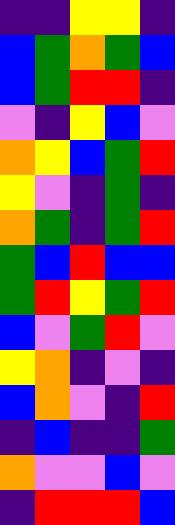[["indigo", "indigo", "yellow", "yellow", "indigo"], ["blue", "green", "orange", "green", "blue"], ["blue", "green", "red", "red", "indigo"], ["violet", "indigo", "yellow", "blue", "violet"], ["orange", "yellow", "blue", "green", "red"], ["yellow", "violet", "indigo", "green", "indigo"], ["orange", "green", "indigo", "green", "red"], ["green", "blue", "red", "blue", "blue"], ["green", "red", "yellow", "green", "red"], ["blue", "violet", "green", "red", "violet"], ["yellow", "orange", "indigo", "violet", "indigo"], ["blue", "orange", "violet", "indigo", "red"], ["indigo", "blue", "indigo", "indigo", "green"], ["orange", "violet", "violet", "blue", "violet"], ["indigo", "red", "red", "red", "blue"]]